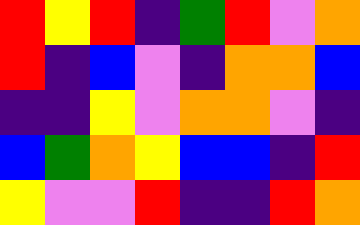[["red", "yellow", "red", "indigo", "green", "red", "violet", "orange"], ["red", "indigo", "blue", "violet", "indigo", "orange", "orange", "blue"], ["indigo", "indigo", "yellow", "violet", "orange", "orange", "violet", "indigo"], ["blue", "green", "orange", "yellow", "blue", "blue", "indigo", "red"], ["yellow", "violet", "violet", "red", "indigo", "indigo", "red", "orange"]]